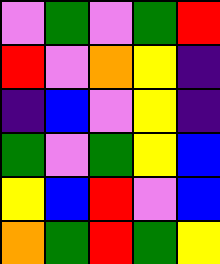[["violet", "green", "violet", "green", "red"], ["red", "violet", "orange", "yellow", "indigo"], ["indigo", "blue", "violet", "yellow", "indigo"], ["green", "violet", "green", "yellow", "blue"], ["yellow", "blue", "red", "violet", "blue"], ["orange", "green", "red", "green", "yellow"]]